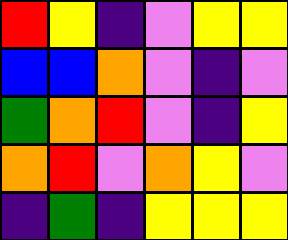[["red", "yellow", "indigo", "violet", "yellow", "yellow"], ["blue", "blue", "orange", "violet", "indigo", "violet"], ["green", "orange", "red", "violet", "indigo", "yellow"], ["orange", "red", "violet", "orange", "yellow", "violet"], ["indigo", "green", "indigo", "yellow", "yellow", "yellow"]]